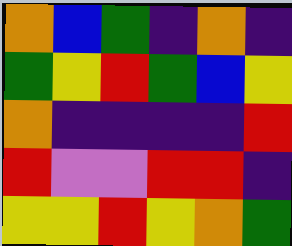[["orange", "blue", "green", "indigo", "orange", "indigo"], ["green", "yellow", "red", "green", "blue", "yellow"], ["orange", "indigo", "indigo", "indigo", "indigo", "red"], ["red", "violet", "violet", "red", "red", "indigo"], ["yellow", "yellow", "red", "yellow", "orange", "green"]]